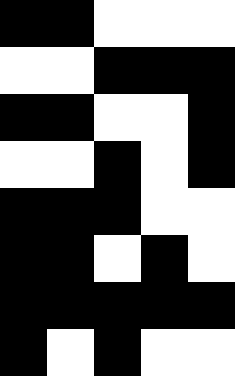[["black", "black", "white", "white", "white"], ["white", "white", "black", "black", "black"], ["black", "black", "white", "white", "black"], ["white", "white", "black", "white", "black"], ["black", "black", "black", "white", "white"], ["black", "black", "white", "black", "white"], ["black", "black", "black", "black", "black"], ["black", "white", "black", "white", "white"]]